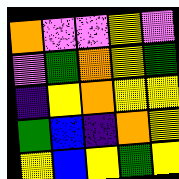[["orange", "violet", "violet", "yellow", "violet"], ["violet", "green", "orange", "yellow", "green"], ["indigo", "yellow", "orange", "yellow", "yellow"], ["green", "blue", "indigo", "orange", "yellow"], ["yellow", "blue", "yellow", "green", "yellow"]]